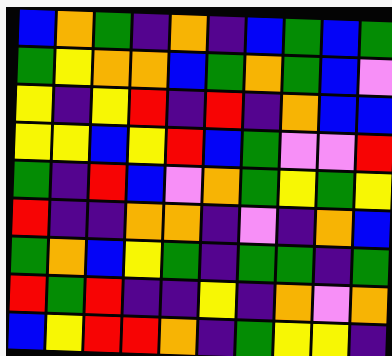[["blue", "orange", "green", "indigo", "orange", "indigo", "blue", "green", "blue", "green"], ["green", "yellow", "orange", "orange", "blue", "green", "orange", "green", "blue", "violet"], ["yellow", "indigo", "yellow", "red", "indigo", "red", "indigo", "orange", "blue", "blue"], ["yellow", "yellow", "blue", "yellow", "red", "blue", "green", "violet", "violet", "red"], ["green", "indigo", "red", "blue", "violet", "orange", "green", "yellow", "green", "yellow"], ["red", "indigo", "indigo", "orange", "orange", "indigo", "violet", "indigo", "orange", "blue"], ["green", "orange", "blue", "yellow", "green", "indigo", "green", "green", "indigo", "green"], ["red", "green", "red", "indigo", "indigo", "yellow", "indigo", "orange", "violet", "orange"], ["blue", "yellow", "red", "red", "orange", "indigo", "green", "yellow", "yellow", "indigo"]]